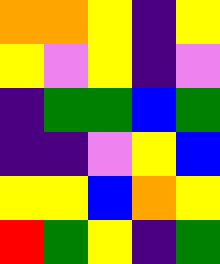[["orange", "orange", "yellow", "indigo", "yellow"], ["yellow", "violet", "yellow", "indigo", "violet"], ["indigo", "green", "green", "blue", "green"], ["indigo", "indigo", "violet", "yellow", "blue"], ["yellow", "yellow", "blue", "orange", "yellow"], ["red", "green", "yellow", "indigo", "green"]]